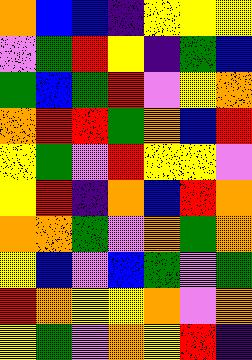[["orange", "blue", "blue", "indigo", "yellow", "yellow", "yellow"], ["violet", "green", "red", "yellow", "indigo", "green", "blue"], ["green", "blue", "green", "red", "violet", "yellow", "orange"], ["orange", "red", "red", "green", "orange", "blue", "red"], ["yellow", "green", "violet", "red", "yellow", "yellow", "violet"], ["yellow", "red", "indigo", "orange", "blue", "red", "orange"], ["orange", "orange", "green", "violet", "orange", "green", "orange"], ["yellow", "blue", "violet", "blue", "green", "violet", "green"], ["red", "orange", "yellow", "yellow", "orange", "violet", "orange"], ["yellow", "green", "violet", "orange", "yellow", "red", "indigo"]]